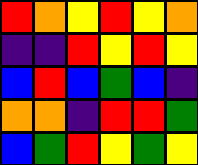[["red", "orange", "yellow", "red", "yellow", "orange"], ["indigo", "indigo", "red", "yellow", "red", "yellow"], ["blue", "red", "blue", "green", "blue", "indigo"], ["orange", "orange", "indigo", "red", "red", "green"], ["blue", "green", "red", "yellow", "green", "yellow"]]